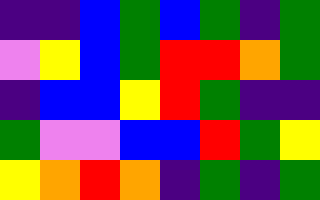[["indigo", "indigo", "blue", "green", "blue", "green", "indigo", "green"], ["violet", "yellow", "blue", "green", "red", "red", "orange", "green"], ["indigo", "blue", "blue", "yellow", "red", "green", "indigo", "indigo"], ["green", "violet", "violet", "blue", "blue", "red", "green", "yellow"], ["yellow", "orange", "red", "orange", "indigo", "green", "indigo", "green"]]